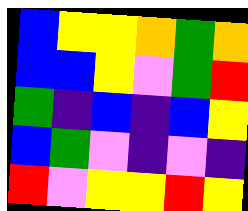[["blue", "yellow", "yellow", "orange", "green", "orange"], ["blue", "blue", "yellow", "violet", "green", "red"], ["green", "indigo", "blue", "indigo", "blue", "yellow"], ["blue", "green", "violet", "indigo", "violet", "indigo"], ["red", "violet", "yellow", "yellow", "red", "yellow"]]